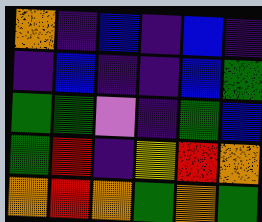[["orange", "indigo", "blue", "indigo", "blue", "indigo"], ["indigo", "blue", "indigo", "indigo", "blue", "green"], ["green", "green", "violet", "indigo", "green", "blue"], ["green", "red", "indigo", "yellow", "red", "orange"], ["orange", "red", "orange", "green", "orange", "green"]]